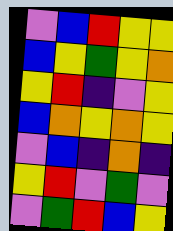[["violet", "blue", "red", "yellow", "yellow"], ["blue", "yellow", "green", "yellow", "orange"], ["yellow", "red", "indigo", "violet", "yellow"], ["blue", "orange", "yellow", "orange", "yellow"], ["violet", "blue", "indigo", "orange", "indigo"], ["yellow", "red", "violet", "green", "violet"], ["violet", "green", "red", "blue", "yellow"]]